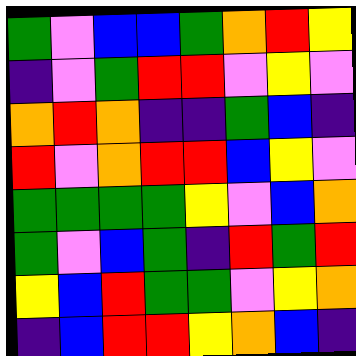[["green", "violet", "blue", "blue", "green", "orange", "red", "yellow"], ["indigo", "violet", "green", "red", "red", "violet", "yellow", "violet"], ["orange", "red", "orange", "indigo", "indigo", "green", "blue", "indigo"], ["red", "violet", "orange", "red", "red", "blue", "yellow", "violet"], ["green", "green", "green", "green", "yellow", "violet", "blue", "orange"], ["green", "violet", "blue", "green", "indigo", "red", "green", "red"], ["yellow", "blue", "red", "green", "green", "violet", "yellow", "orange"], ["indigo", "blue", "red", "red", "yellow", "orange", "blue", "indigo"]]